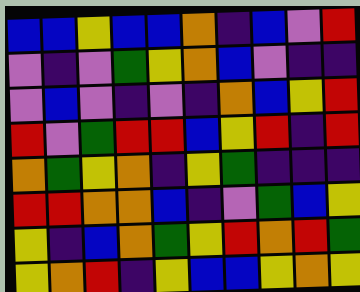[["blue", "blue", "yellow", "blue", "blue", "orange", "indigo", "blue", "violet", "red"], ["violet", "indigo", "violet", "green", "yellow", "orange", "blue", "violet", "indigo", "indigo"], ["violet", "blue", "violet", "indigo", "violet", "indigo", "orange", "blue", "yellow", "red"], ["red", "violet", "green", "red", "red", "blue", "yellow", "red", "indigo", "red"], ["orange", "green", "yellow", "orange", "indigo", "yellow", "green", "indigo", "indigo", "indigo"], ["red", "red", "orange", "orange", "blue", "indigo", "violet", "green", "blue", "yellow"], ["yellow", "indigo", "blue", "orange", "green", "yellow", "red", "orange", "red", "green"], ["yellow", "orange", "red", "indigo", "yellow", "blue", "blue", "yellow", "orange", "yellow"]]